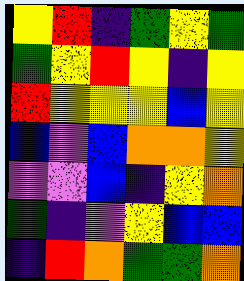[["yellow", "red", "indigo", "green", "yellow", "green"], ["green", "yellow", "red", "yellow", "indigo", "yellow"], ["red", "yellow", "yellow", "yellow", "blue", "yellow"], ["blue", "violet", "blue", "orange", "orange", "yellow"], ["violet", "violet", "blue", "indigo", "yellow", "orange"], ["green", "indigo", "violet", "yellow", "blue", "blue"], ["indigo", "red", "orange", "green", "green", "orange"]]